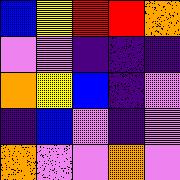[["blue", "yellow", "red", "red", "orange"], ["violet", "violet", "indigo", "indigo", "indigo"], ["orange", "yellow", "blue", "indigo", "violet"], ["indigo", "blue", "violet", "indigo", "violet"], ["orange", "violet", "violet", "orange", "violet"]]